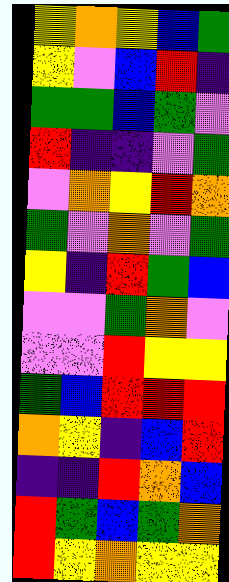[["yellow", "orange", "yellow", "blue", "green"], ["yellow", "violet", "blue", "red", "indigo"], ["green", "green", "blue", "green", "violet"], ["red", "indigo", "indigo", "violet", "green"], ["violet", "orange", "yellow", "red", "orange"], ["green", "violet", "orange", "violet", "green"], ["yellow", "indigo", "red", "green", "blue"], ["violet", "violet", "green", "orange", "violet"], ["violet", "violet", "red", "yellow", "yellow"], ["green", "blue", "red", "red", "red"], ["orange", "yellow", "indigo", "blue", "red"], ["indigo", "indigo", "red", "orange", "blue"], ["red", "green", "blue", "green", "orange"], ["red", "yellow", "orange", "yellow", "yellow"]]